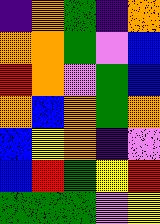[["indigo", "orange", "green", "indigo", "orange"], ["orange", "orange", "green", "violet", "blue"], ["red", "orange", "violet", "green", "blue"], ["orange", "blue", "orange", "green", "orange"], ["blue", "yellow", "orange", "indigo", "violet"], ["blue", "red", "green", "yellow", "red"], ["green", "green", "green", "violet", "yellow"]]